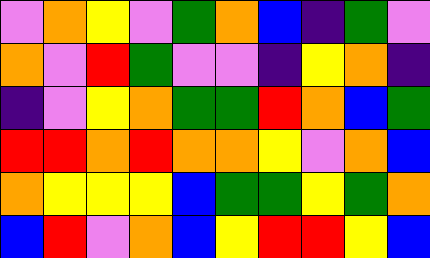[["violet", "orange", "yellow", "violet", "green", "orange", "blue", "indigo", "green", "violet"], ["orange", "violet", "red", "green", "violet", "violet", "indigo", "yellow", "orange", "indigo"], ["indigo", "violet", "yellow", "orange", "green", "green", "red", "orange", "blue", "green"], ["red", "red", "orange", "red", "orange", "orange", "yellow", "violet", "orange", "blue"], ["orange", "yellow", "yellow", "yellow", "blue", "green", "green", "yellow", "green", "orange"], ["blue", "red", "violet", "orange", "blue", "yellow", "red", "red", "yellow", "blue"]]